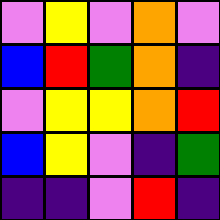[["violet", "yellow", "violet", "orange", "violet"], ["blue", "red", "green", "orange", "indigo"], ["violet", "yellow", "yellow", "orange", "red"], ["blue", "yellow", "violet", "indigo", "green"], ["indigo", "indigo", "violet", "red", "indigo"]]